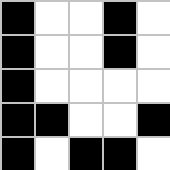[["black", "white", "white", "black", "white"], ["black", "white", "white", "black", "white"], ["black", "white", "white", "white", "white"], ["black", "black", "white", "white", "black"], ["black", "white", "black", "black", "white"]]